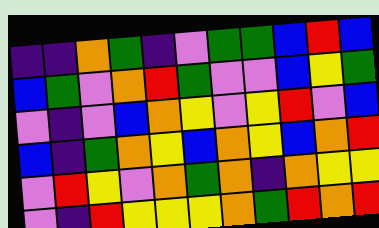[["indigo", "indigo", "orange", "green", "indigo", "violet", "green", "green", "blue", "red", "blue"], ["blue", "green", "violet", "orange", "red", "green", "violet", "violet", "blue", "yellow", "green"], ["violet", "indigo", "violet", "blue", "orange", "yellow", "violet", "yellow", "red", "violet", "blue"], ["blue", "indigo", "green", "orange", "yellow", "blue", "orange", "yellow", "blue", "orange", "red"], ["violet", "red", "yellow", "violet", "orange", "green", "orange", "indigo", "orange", "yellow", "yellow"], ["violet", "indigo", "red", "yellow", "yellow", "yellow", "orange", "green", "red", "orange", "red"]]